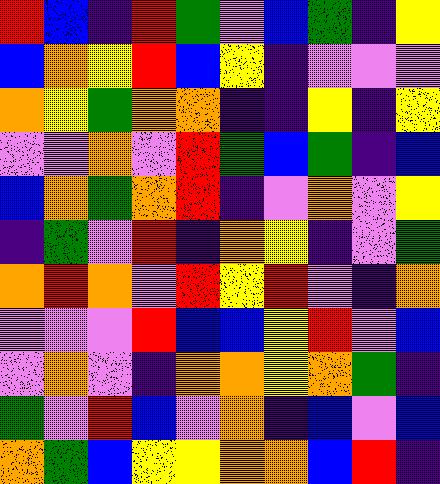[["red", "blue", "indigo", "red", "green", "violet", "blue", "green", "indigo", "yellow"], ["blue", "orange", "yellow", "red", "blue", "yellow", "indigo", "violet", "violet", "violet"], ["orange", "yellow", "green", "orange", "orange", "indigo", "indigo", "yellow", "indigo", "yellow"], ["violet", "violet", "orange", "violet", "red", "green", "blue", "green", "indigo", "blue"], ["blue", "orange", "green", "orange", "red", "indigo", "violet", "orange", "violet", "yellow"], ["indigo", "green", "violet", "red", "indigo", "orange", "yellow", "indigo", "violet", "green"], ["orange", "red", "orange", "violet", "red", "yellow", "red", "violet", "indigo", "orange"], ["violet", "violet", "violet", "red", "blue", "blue", "yellow", "red", "violet", "blue"], ["violet", "orange", "violet", "indigo", "orange", "orange", "yellow", "orange", "green", "indigo"], ["green", "violet", "red", "blue", "violet", "orange", "indigo", "blue", "violet", "blue"], ["orange", "green", "blue", "yellow", "yellow", "orange", "orange", "blue", "red", "indigo"]]